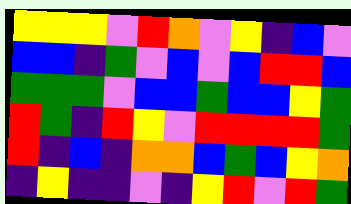[["yellow", "yellow", "yellow", "violet", "red", "orange", "violet", "yellow", "indigo", "blue", "violet"], ["blue", "blue", "indigo", "green", "violet", "blue", "violet", "blue", "red", "red", "blue"], ["green", "green", "green", "violet", "blue", "blue", "green", "blue", "blue", "yellow", "green"], ["red", "green", "indigo", "red", "yellow", "violet", "red", "red", "red", "red", "green"], ["red", "indigo", "blue", "indigo", "orange", "orange", "blue", "green", "blue", "yellow", "orange"], ["indigo", "yellow", "indigo", "indigo", "violet", "indigo", "yellow", "red", "violet", "red", "green"]]